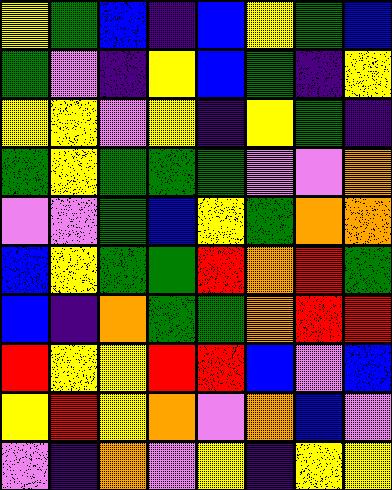[["yellow", "green", "blue", "indigo", "blue", "yellow", "green", "blue"], ["green", "violet", "indigo", "yellow", "blue", "green", "indigo", "yellow"], ["yellow", "yellow", "violet", "yellow", "indigo", "yellow", "green", "indigo"], ["green", "yellow", "green", "green", "green", "violet", "violet", "orange"], ["violet", "violet", "green", "blue", "yellow", "green", "orange", "orange"], ["blue", "yellow", "green", "green", "red", "orange", "red", "green"], ["blue", "indigo", "orange", "green", "green", "orange", "red", "red"], ["red", "yellow", "yellow", "red", "red", "blue", "violet", "blue"], ["yellow", "red", "yellow", "orange", "violet", "orange", "blue", "violet"], ["violet", "indigo", "orange", "violet", "yellow", "indigo", "yellow", "yellow"]]